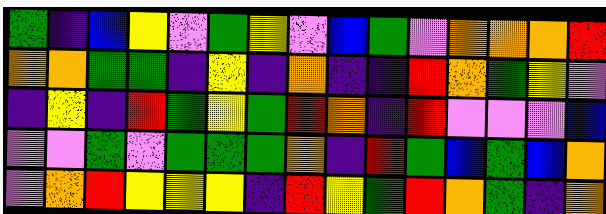[["green", "indigo", "blue", "yellow", "violet", "green", "yellow", "violet", "blue", "green", "violet", "orange", "orange", "orange", "red"], ["orange", "orange", "green", "green", "indigo", "yellow", "indigo", "orange", "indigo", "indigo", "red", "orange", "green", "yellow", "violet"], ["indigo", "yellow", "indigo", "red", "green", "yellow", "green", "red", "orange", "indigo", "red", "violet", "violet", "violet", "blue"], ["violet", "violet", "green", "violet", "green", "green", "green", "orange", "indigo", "red", "green", "blue", "green", "blue", "orange"], ["violet", "orange", "red", "yellow", "yellow", "yellow", "indigo", "red", "yellow", "green", "red", "orange", "green", "indigo", "orange"]]